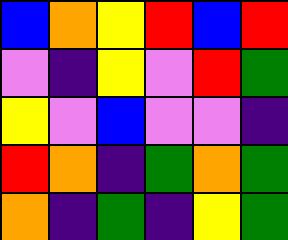[["blue", "orange", "yellow", "red", "blue", "red"], ["violet", "indigo", "yellow", "violet", "red", "green"], ["yellow", "violet", "blue", "violet", "violet", "indigo"], ["red", "orange", "indigo", "green", "orange", "green"], ["orange", "indigo", "green", "indigo", "yellow", "green"]]